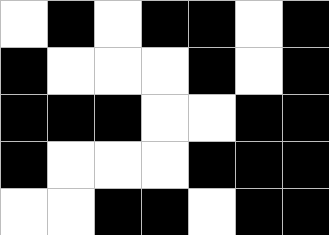[["white", "black", "white", "black", "black", "white", "black"], ["black", "white", "white", "white", "black", "white", "black"], ["black", "black", "black", "white", "white", "black", "black"], ["black", "white", "white", "white", "black", "black", "black"], ["white", "white", "black", "black", "white", "black", "black"]]